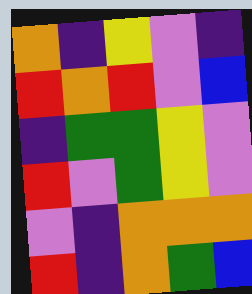[["orange", "indigo", "yellow", "violet", "indigo"], ["red", "orange", "red", "violet", "blue"], ["indigo", "green", "green", "yellow", "violet"], ["red", "violet", "green", "yellow", "violet"], ["violet", "indigo", "orange", "orange", "orange"], ["red", "indigo", "orange", "green", "blue"]]